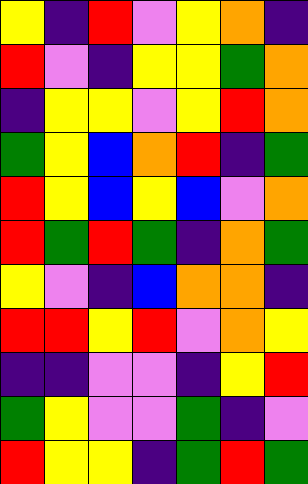[["yellow", "indigo", "red", "violet", "yellow", "orange", "indigo"], ["red", "violet", "indigo", "yellow", "yellow", "green", "orange"], ["indigo", "yellow", "yellow", "violet", "yellow", "red", "orange"], ["green", "yellow", "blue", "orange", "red", "indigo", "green"], ["red", "yellow", "blue", "yellow", "blue", "violet", "orange"], ["red", "green", "red", "green", "indigo", "orange", "green"], ["yellow", "violet", "indigo", "blue", "orange", "orange", "indigo"], ["red", "red", "yellow", "red", "violet", "orange", "yellow"], ["indigo", "indigo", "violet", "violet", "indigo", "yellow", "red"], ["green", "yellow", "violet", "violet", "green", "indigo", "violet"], ["red", "yellow", "yellow", "indigo", "green", "red", "green"]]